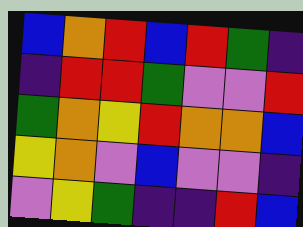[["blue", "orange", "red", "blue", "red", "green", "indigo"], ["indigo", "red", "red", "green", "violet", "violet", "red"], ["green", "orange", "yellow", "red", "orange", "orange", "blue"], ["yellow", "orange", "violet", "blue", "violet", "violet", "indigo"], ["violet", "yellow", "green", "indigo", "indigo", "red", "blue"]]